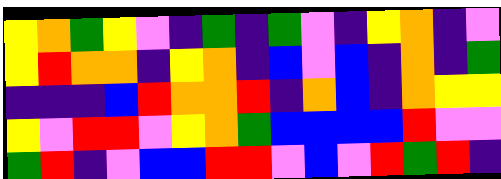[["yellow", "orange", "green", "yellow", "violet", "indigo", "green", "indigo", "green", "violet", "indigo", "yellow", "orange", "indigo", "violet"], ["yellow", "red", "orange", "orange", "indigo", "yellow", "orange", "indigo", "blue", "violet", "blue", "indigo", "orange", "indigo", "green"], ["indigo", "indigo", "indigo", "blue", "red", "orange", "orange", "red", "indigo", "orange", "blue", "indigo", "orange", "yellow", "yellow"], ["yellow", "violet", "red", "red", "violet", "yellow", "orange", "green", "blue", "blue", "blue", "blue", "red", "violet", "violet"], ["green", "red", "indigo", "violet", "blue", "blue", "red", "red", "violet", "blue", "violet", "red", "green", "red", "indigo"]]